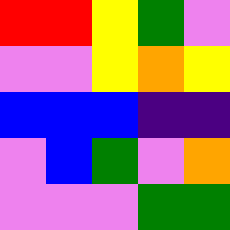[["red", "red", "yellow", "green", "violet"], ["violet", "violet", "yellow", "orange", "yellow"], ["blue", "blue", "blue", "indigo", "indigo"], ["violet", "blue", "green", "violet", "orange"], ["violet", "violet", "violet", "green", "green"]]